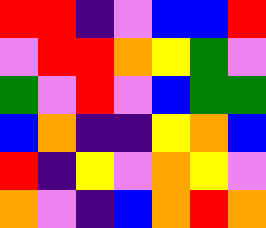[["red", "red", "indigo", "violet", "blue", "blue", "red"], ["violet", "red", "red", "orange", "yellow", "green", "violet"], ["green", "violet", "red", "violet", "blue", "green", "green"], ["blue", "orange", "indigo", "indigo", "yellow", "orange", "blue"], ["red", "indigo", "yellow", "violet", "orange", "yellow", "violet"], ["orange", "violet", "indigo", "blue", "orange", "red", "orange"]]